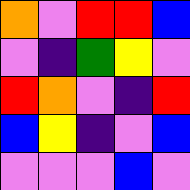[["orange", "violet", "red", "red", "blue"], ["violet", "indigo", "green", "yellow", "violet"], ["red", "orange", "violet", "indigo", "red"], ["blue", "yellow", "indigo", "violet", "blue"], ["violet", "violet", "violet", "blue", "violet"]]